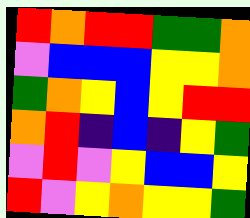[["red", "orange", "red", "red", "green", "green", "orange"], ["violet", "blue", "blue", "blue", "yellow", "yellow", "orange"], ["green", "orange", "yellow", "blue", "yellow", "red", "red"], ["orange", "red", "indigo", "blue", "indigo", "yellow", "green"], ["violet", "red", "violet", "yellow", "blue", "blue", "yellow"], ["red", "violet", "yellow", "orange", "yellow", "yellow", "green"]]